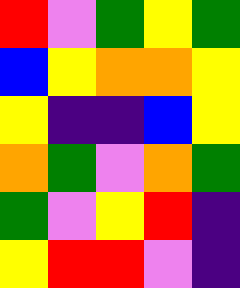[["red", "violet", "green", "yellow", "green"], ["blue", "yellow", "orange", "orange", "yellow"], ["yellow", "indigo", "indigo", "blue", "yellow"], ["orange", "green", "violet", "orange", "green"], ["green", "violet", "yellow", "red", "indigo"], ["yellow", "red", "red", "violet", "indigo"]]